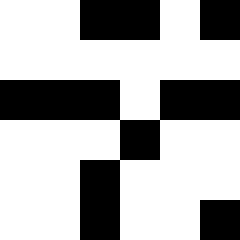[["white", "white", "black", "black", "white", "black"], ["white", "white", "white", "white", "white", "white"], ["black", "black", "black", "white", "black", "black"], ["white", "white", "white", "black", "white", "white"], ["white", "white", "black", "white", "white", "white"], ["white", "white", "black", "white", "white", "black"]]